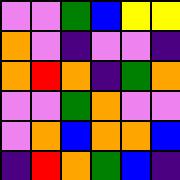[["violet", "violet", "green", "blue", "yellow", "yellow"], ["orange", "violet", "indigo", "violet", "violet", "indigo"], ["orange", "red", "orange", "indigo", "green", "orange"], ["violet", "violet", "green", "orange", "violet", "violet"], ["violet", "orange", "blue", "orange", "orange", "blue"], ["indigo", "red", "orange", "green", "blue", "indigo"]]